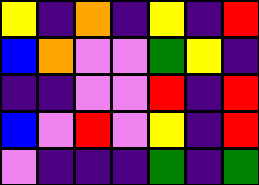[["yellow", "indigo", "orange", "indigo", "yellow", "indigo", "red"], ["blue", "orange", "violet", "violet", "green", "yellow", "indigo"], ["indigo", "indigo", "violet", "violet", "red", "indigo", "red"], ["blue", "violet", "red", "violet", "yellow", "indigo", "red"], ["violet", "indigo", "indigo", "indigo", "green", "indigo", "green"]]